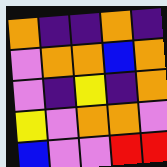[["orange", "indigo", "indigo", "orange", "indigo"], ["violet", "orange", "orange", "blue", "orange"], ["violet", "indigo", "yellow", "indigo", "orange"], ["yellow", "violet", "orange", "orange", "violet"], ["blue", "violet", "violet", "red", "red"]]